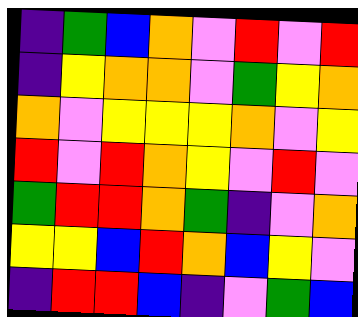[["indigo", "green", "blue", "orange", "violet", "red", "violet", "red"], ["indigo", "yellow", "orange", "orange", "violet", "green", "yellow", "orange"], ["orange", "violet", "yellow", "yellow", "yellow", "orange", "violet", "yellow"], ["red", "violet", "red", "orange", "yellow", "violet", "red", "violet"], ["green", "red", "red", "orange", "green", "indigo", "violet", "orange"], ["yellow", "yellow", "blue", "red", "orange", "blue", "yellow", "violet"], ["indigo", "red", "red", "blue", "indigo", "violet", "green", "blue"]]